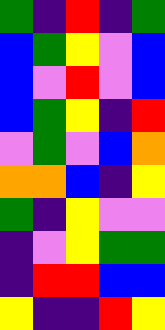[["green", "indigo", "red", "indigo", "green"], ["blue", "green", "yellow", "violet", "blue"], ["blue", "violet", "red", "violet", "blue"], ["blue", "green", "yellow", "indigo", "red"], ["violet", "green", "violet", "blue", "orange"], ["orange", "orange", "blue", "indigo", "yellow"], ["green", "indigo", "yellow", "violet", "violet"], ["indigo", "violet", "yellow", "green", "green"], ["indigo", "red", "red", "blue", "blue"], ["yellow", "indigo", "indigo", "red", "yellow"]]